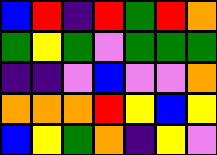[["blue", "red", "indigo", "red", "green", "red", "orange"], ["green", "yellow", "green", "violet", "green", "green", "green"], ["indigo", "indigo", "violet", "blue", "violet", "violet", "orange"], ["orange", "orange", "orange", "red", "yellow", "blue", "yellow"], ["blue", "yellow", "green", "orange", "indigo", "yellow", "violet"]]